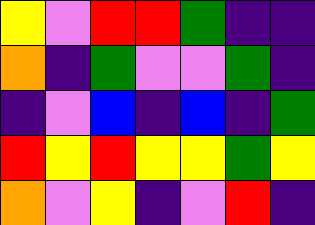[["yellow", "violet", "red", "red", "green", "indigo", "indigo"], ["orange", "indigo", "green", "violet", "violet", "green", "indigo"], ["indigo", "violet", "blue", "indigo", "blue", "indigo", "green"], ["red", "yellow", "red", "yellow", "yellow", "green", "yellow"], ["orange", "violet", "yellow", "indigo", "violet", "red", "indigo"]]